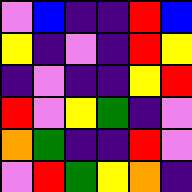[["violet", "blue", "indigo", "indigo", "red", "blue"], ["yellow", "indigo", "violet", "indigo", "red", "yellow"], ["indigo", "violet", "indigo", "indigo", "yellow", "red"], ["red", "violet", "yellow", "green", "indigo", "violet"], ["orange", "green", "indigo", "indigo", "red", "violet"], ["violet", "red", "green", "yellow", "orange", "indigo"]]